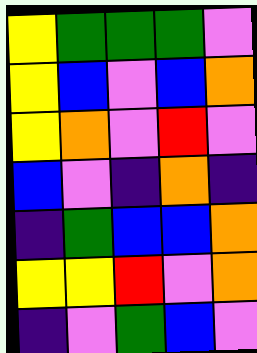[["yellow", "green", "green", "green", "violet"], ["yellow", "blue", "violet", "blue", "orange"], ["yellow", "orange", "violet", "red", "violet"], ["blue", "violet", "indigo", "orange", "indigo"], ["indigo", "green", "blue", "blue", "orange"], ["yellow", "yellow", "red", "violet", "orange"], ["indigo", "violet", "green", "blue", "violet"]]